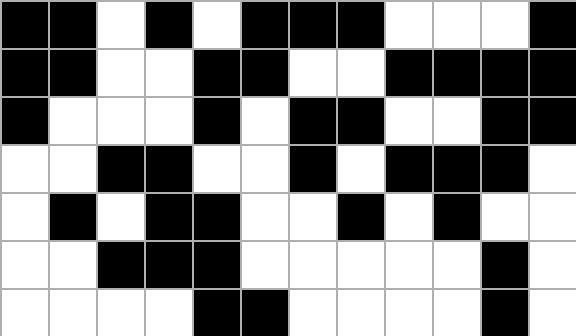[["black", "black", "white", "black", "white", "black", "black", "black", "white", "white", "white", "black"], ["black", "black", "white", "white", "black", "black", "white", "white", "black", "black", "black", "black"], ["black", "white", "white", "white", "black", "white", "black", "black", "white", "white", "black", "black"], ["white", "white", "black", "black", "white", "white", "black", "white", "black", "black", "black", "white"], ["white", "black", "white", "black", "black", "white", "white", "black", "white", "black", "white", "white"], ["white", "white", "black", "black", "black", "white", "white", "white", "white", "white", "black", "white"], ["white", "white", "white", "white", "black", "black", "white", "white", "white", "white", "black", "white"]]